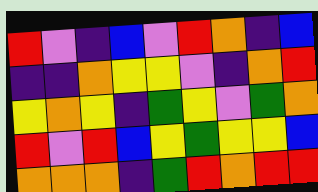[["red", "violet", "indigo", "blue", "violet", "red", "orange", "indigo", "blue"], ["indigo", "indigo", "orange", "yellow", "yellow", "violet", "indigo", "orange", "red"], ["yellow", "orange", "yellow", "indigo", "green", "yellow", "violet", "green", "orange"], ["red", "violet", "red", "blue", "yellow", "green", "yellow", "yellow", "blue"], ["orange", "orange", "orange", "indigo", "green", "red", "orange", "red", "red"]]